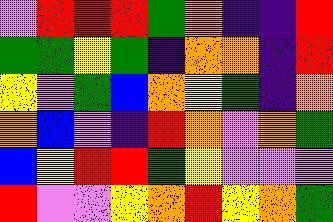[["violet", "red", "red", "red", "green", "orange", "indigo", "indigo", "red"], ["green", "green", "yellow", "green", "indigo", "orange", "orange", "indigo", "red"], ["yellow", "violet", "green", "blue", "orange", "yellow", "green", "indigo", "orange"], ["orange", "blue", "violet", "indigo", "red", "orange", "violet", "orange", "green"], ["blue", "yellow", "red", "red", "green", "yellow", "violet", "violet", "violet"], ["red", "violet", "violet", "yellow", "orange", "red", "yellow", "orange", "green"]]